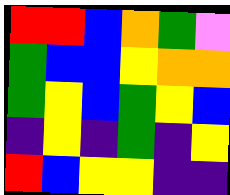[["red", "red", "blue", "orange", "green", "violet"], ["green", "blue", "blue", "yellow", "orange", "orange"], ["green", "yellow", "blue", "green", "yellow", "blue"], ["indigo", "yellow", "indigo", "green", "indigo", "yellow"], ["red", "blue", "yellow", "yellow", "indigo", "indigo"]]